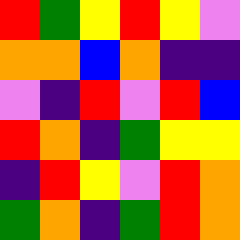[["red", "green", "yellow", "red", "yellow", "violet"], ["orange", "orange", "blue", "orange", "indigo", "indigo"], ["violet", "indigo", "red", "violet", "red", "blue"], ["red", "orange", "indigo", "green", "yellow", "yellow"], ["indigo", "red", "yellow", "violet", "red", "orange"], ["green", "orange", "indigo", "green", "red", "orange"]]